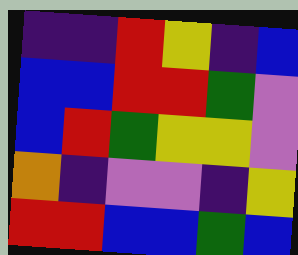[["indigo", "indigo", "red", "yellow", "indigo", "blue"], ["blue", "blue", "red", "red", "green", "violet"], ["blue", "red", "green", "yellow", "yellow", "violet"], ["orange", "indigo", "violet", "violet", "indigo", "yellow"], ["red", "red", "blue", "blue", "green", "blue"]]